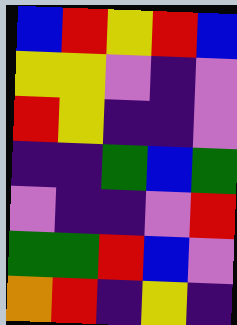[["blue", "red", "yellow", "red", "blue"], ["yellow", "yellow", "violet", "indigo", "violet"], ["red", "yellow", "indigo", "indigo", "violet"], ["indigo", "indigo", "green", "blue", "green"], ["violet", "indigo", "indigo", "violet", "red"], ["green", "green", "red", "blue", "violet"], ["orange", "red", "indigo", "yellow", "indigo"]]